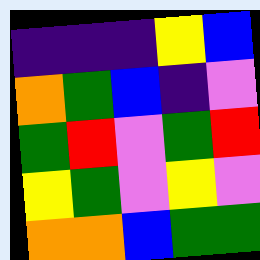[["indigo", "indigo", "indigo", "yellow", "blue"], ["orange", "green", "blue", "indigo", "violet"], ["green", "red", "violet", "green", "red"], ["yellow", "green", "violet", "yellow", "violet"], ["orange", "orange", "blue", "green", "green"]]